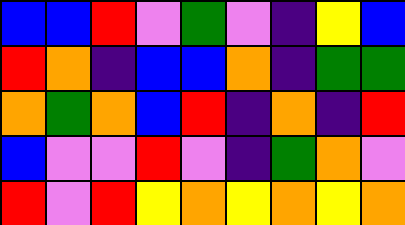[["blue", "blue", "red", "violet", "green", "violet", "indigo", "yellow", "blue"], ["red", "orange", "indigo", "blue", "blue", "orange", "indigo", "green", "green"], ["orange", "green", "orange", "blue", "red", "indigo", "orange", "indigo", "red"], ["blue", "violet", "violet", "red", "violet", "indigo", "green", "orange", "violet"], ["red", "violet", "red", "yellow", "orange", "yellow", "orange", "yellow", "orange"]]